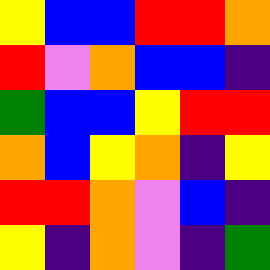[["yellow", "blue", "blue", "red", "red", "orange"], ["red", "violet", "orange", "blue", "blue", "indigo"], ["green", "blue", "blue", "yellow", "red", "red"], ["orange", "blue", "yellow", "orange", "indigo", "yellow"], ["red", "red", "orange", "violet", "blue", "indigo"], ["yellow", "indigo", "orange", "violet", "indigo", "green"]]